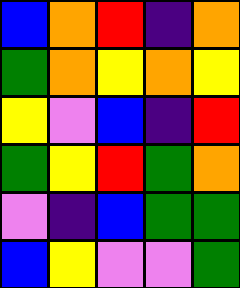[["blue", "orange", "red", "indigo", "orange"], ["green", "orange", "yellow", "orange", "yellow"], ["yellow", "violet", "blue", "indigo", "red"], ["green", "yellow", "red", "green", "orange"], ["violet", "indigo", "blue", "green", "green"], ["blue", "yellow", "violet", "violet", "green"]]